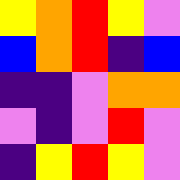[["yellow", "orange", "red", "yellow", "violet"], ["blue", "orange", "red", "indigo", "blue"], ["indigo", "indigo", "violet", "orange", "orange"], ["violet", "indigo", "violet", "red", "violet"], ["indigo", "yellow", "red", "yellow", "violet"]]